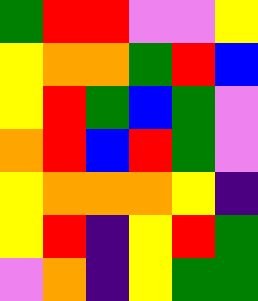[["green", "red", "red", "violet", "violet", "yellow"], ["yellow", "orange", "orange", "green", "red", "blue"], ["yellow", "red", "green", "blue", "green", "violet"], ["orange", "red", "blue", "red", "green", "violet"], ["yellow", "orange", "orange", "orange", "yellow", "indigo"], ["yellow", "red", "indigo", "yellow", "red", "green"], ["violet", "orange", "indigo", "yellow", "green", "green"]]